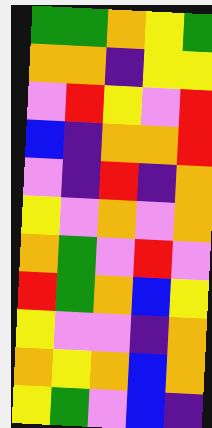[["green", "green", "orange", "yellow", "green"], ["orange", "orange", "indigo", "yellow", "yellow"], ["violet", "red", "yellow", "violet", "red"], ["blue", "indigo", "orange", "orange", "red"], ["violet", "indigo", "red", "indigo", "orange"], ["yellow", "violet", "orange", "violet", "orange"], ["orange", "green", "violet", "red", "violet"], ["red", "green", "orange", "blue", "yellow"], ["yellow", "violet", "violet", "indigo", "orange"], ["orange", "yellow", "orange", "blue", "orange"], ["yellow", "green", "violet", "blue", "indigo"]]